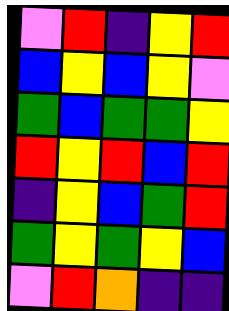[["violet", "red", "indigo", "yellow", "red"], ["blue", "yellow", "blue", "yellow", "violet"], ["green", "blue", "green", "green", "yellow"], ["red", "yellow", "red", "blue", "red"], ["indigo", "yellow", "blue", "green", "red"], ["green", "yellow", "green", "yellow", "blue"], ["violet", "red", "orange", "indigo", "indigo"]]